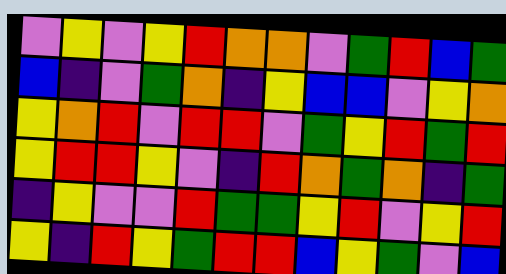[["violet", "yellow", "violet", "yellow", "red", "orange", "orange", "violet", "green", "red", "blue", "green"], ["blue", "indigo", "violet", "green", "orange", "indigo", "yellow", "blue", "blue", "violet", "yellow", "orange"], ["yellow", "orange", "red", "violet", "red", "red", "violet", "green", "yellow", "red", "green", "red"], ["yellow", "red", "red", "yellow", "violet", "indigo", "red", "orange", "green", "orange", "indigo", "green"], ["indigo", "yellow", "violet", "violet", "red", "green", "green", "yellow", "red", "violet", "yellow", "red"], ["yellow", "indigo", "red", "yellow", "green", "red", "red", "blue", "yellow", "green", "violet", "blue"]]